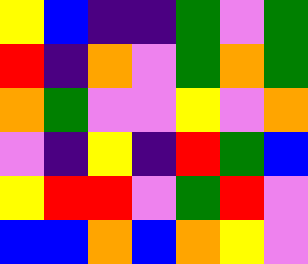[["yellow", "blue", "indigo", "indigo", "green", "violet", "green"], ["red", "indigo", "orange", "violet", "green", "orange", "green"], ["orange", "green", "violet", "violet", "yellow", "violet", "orange"], ["violet", "indigo", "yellow", "indigo", "red", "green", "blue"], ["yellow", "red", "red", "violet", "green", "red", "violet"], ["blue", "blue", "orange", "blue", "orange", "yellow", "violet"]]